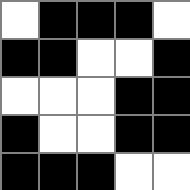[["white", "black", "black", "black", "white"], ["black", "black", "white", "white", "black"], ["white", "white", "white", "black", "black"], ["black", "white", "white", "black", "black"], ["black", "black", "black", "white", "white"]]